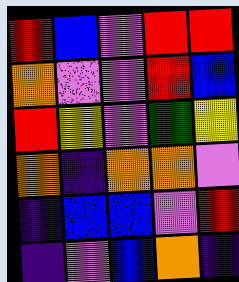[["red", "blue", "violet", "red", "red"], ["orange", "violet", "violet", "red", "blue"], ["red", "yellow", "violet", "green", "yellow"], ["orange", "indigo", "orange", "orange", "violet"], ["indigo", "blue", "blue", "violet", "red"], ["indigo", "violet", "blue", "orange", "indigo"]]